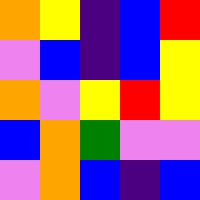[["orange", "yellow", "indigo", "blue", "red"], ["violet", "blue", "indigo", "blue", "yellow"], ["orange", "violet", "yellow", "red", "yellow"], ["blue", "orange", "green", "violet", "violet"], ["violet", "orange", "blue", "indigo", "blue"]]